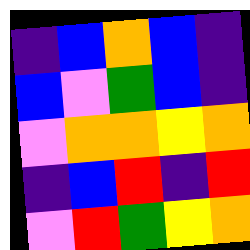[["indigo", "blue", "orange", "blue", "indigo"], ["blue", "violet", "green", "blue", "indigo"], ["violet", "orange", "orange", "yellow", "orange"], ["indigo", "blue", "red", "indigo", "red"], ["violet", "red", "green", "yellow", "orange"]]